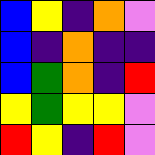[["blue", "yellow", "indigo", "orange", "violet"], ["blue", "indigo", "orange", "indigo", "indigo"], ["blue", "green", "orange", "indigo", "red"], ["yellow", "green", "yellow", "yellow", "violet"], ["red", "yellow", "indigo", "red", "violet"]]